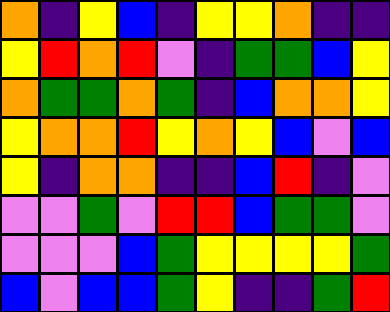[["orange", "indigo", "yellow", "blue", "indigo", "yellow", "yellow", "orange", "indigo", "indigo"], ["yellow", "red", "orange", "red", "violet", "indigo", "green", "green", "blue", "yellow"], ["orange", "green", "green", "orange", "green", "indigo", "blue", "orange", "orange", "yellow"], ["yellow", "orange", "orange", "red", "yellow", "orange", "yellow", "blue", "violet", "blue"], ["yellow", "indigo", "orange", "orange", "indigo", "indigo", "blue", "red", "indigo", "violet"], ["violet", "violet", "green", "violet", "red", "red", "blue", "green", "green", "violet"], ["violet", "violet", "violet", "blue", "green", "yellow", "yellow", "yellow", "yellow", "green"], ["blue", "violet", "blue", "blue", "green", "yellow", "indigo", "indigo", "green", "red"]]